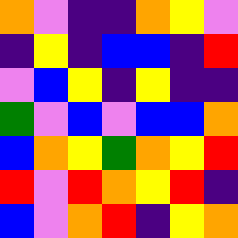[["orange", "violet", "indigo", "indigo", "orange", "yellow", "violet"], ["indigo", "yellow", "indigo", "blue", "blue", "indigo", "red"], ["violet", "blue", "yellow", "indigo", "yellow", "indigo", "indigo"], ["green", "violet", "blue", "violet", "blue", "blue", "orange"], ["blue", "orange", "yellow", "green", "orange", "yellow", "red"], ["red", "violet", "red", "orange", "yellow", "red", "indigo"], ["blue", "violet", "orange", "red", "indigo", "yellow", "orange"]]